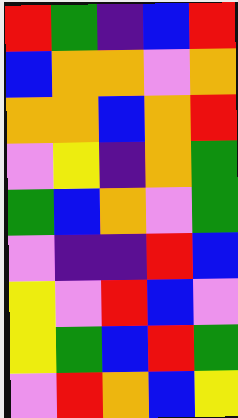[["red", "green", "indigo", "blue", "red"], ["blue", "orange", "orange", "violet", "orange"], ["orange", "orange", "blue", "orange", "red"], ["violet", "yellow", "indigo", "orange", "green"], ["green", "blue", "orange", "violet", "green"], ["violet", "indigo", "indigo", "red", "blue"], ["yellow", "violet", "red", "blue", "violet"], ["yellow", "green", "blue", "red", "green"], ["violet", "red", "orange", "blue", "yellow"]]